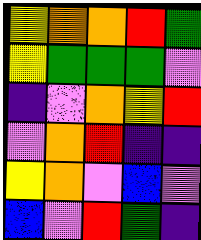[["yellow", "orange", "orange", "red", "green"], ["yellow", "green", "green", "green", "violet"], ["indigo", "violet", "orange", "yellow", "red"], ["violet", "orange", "red", "indigo", "indigo"], ["yellow", "orange", "violet", "blue", "violet"], ["blue", "violet", "red", "green", "indigo"]]